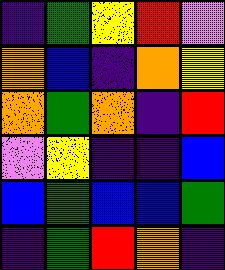[["indigo", "green", "yellow", "red", "violet"], ["orange", "blue", "indigo", "orange", "yellow"], ["orange", "green", "orange", "indigo", "red"], ["violet", "yellow", "indigo", "indigo", "blue"], ["blue", "green", "blue", "blue", "green"], ["indigo", "green", "red", "orange", "indigo"]]